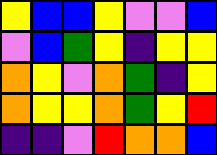[["yellow", "blue", "blue", "yellow", "violet", "violet", "blue"], ["violet", "blue", "green", "yellow", "indigo", "yellow", "yellow"], ["orange", "yellow", "violet", "orange", "green", "indigo", "yellow"], ["orange", "yellow", "yellow", "orange", "green", "yellow", "red"], ["indigo", "indigo", "violet", "red", "orange", "orange", "blue"]]